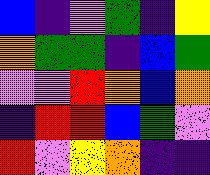[["blue", "indigo", "violet", "green", "indigo", "yellow"], ["orange", "green", "green", "indigo", "blue", "green"], ["violet", "violet", "red", "orange", "blue", "orange"], ["indigo", "red", "red", "blue", "green", "violet"], ["red", "violet", "yellow", "orange", "indigo", "indigo"]]